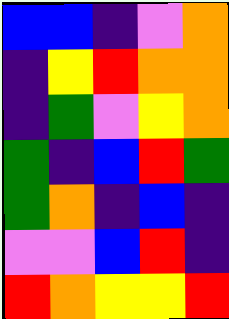[["blue", "blue", "indigo", "violet", "orange"], ["indigo", "yellow", "red", "orange", "orange"], ["indigo", "green", "violet", "yellow", "orange"], ["green", "indigo", "blue", "red", "green"], ["green", "orange", "indigo", "blue", "indigo"], ["violet", "violet", "blue", "red", "indigo"], ["red", "orange", "yellow", "yellow", "red"]]